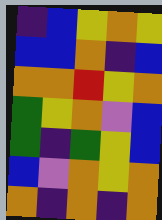[["indigo", "blue", "yellow", "orange", "yellow"], ["blue", "blue", "orange", "indigo", "blue"], ["orange", "orange", "red", "yellow", "orange"], ["green", "yellow", "orange", "violet", "blue"], ["green", "indigo", "green", "yellow", "blue"], ["blue", "violet", "orange", "yellow", "orange"], ["orange", "indigo", "orange", "indigo", "orange"]]